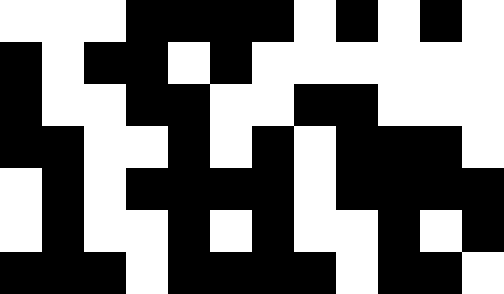[["white", "white", "white", "black", "black", "black", "black", "white", "black", "white", "black", "white"], ["black", "white", "black", "black", "white", "black", "white", "white", "white", "white", "white", "white"], ["black", "white", "white", "black", "black", "white", "white", "black", "black", "white", "white", "white"], ["black", "black", "white", "white", "black", "white", "black", "white", "black", "black", "black", "white"], ["white", "black", "white", "black", "black", "black", "black", "white", "black", "black", "black", "black"], ["white", "black", "white", "white", "black", "white", "black", "white", "white", "black", "white", "black"], ["black", "black", "black", "white", "black", "black", "black", "black", "white", "black", "black", "white"]]